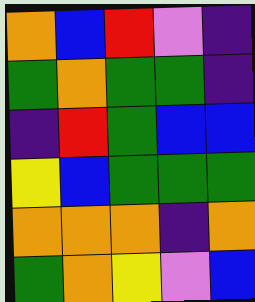[["orange", "blue", "red", "violet", "indigo"], ["green", "orange", "green", "green", "indigo"], ["indigo", "red", "green", "blue", "blue"], ["yellow", "blue", "green", "green", "green"], ["orange", "orange", "orange", "indigo", "orange"], ["green", "orange", "yellow", "violet", "blue"]]